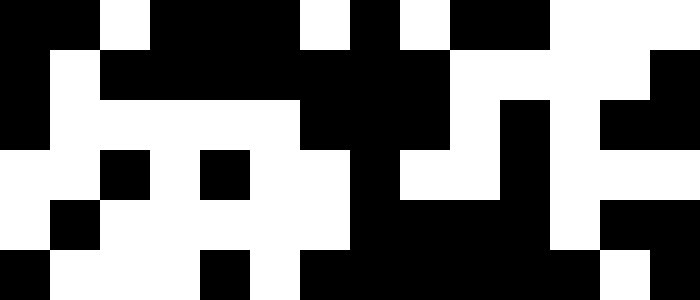[["black", "black", "white", "black", "black", "black", "white", "black", "white", "black", "black", "white", "white", "white"], ["black", "white", "black", "black", "black", "black", "black", "black", "black", "white", "white", "white", "white", "black"], ["black", "white", "white", "white", "white", "white", "black", "black", "black", "white", "black", "white", "black", "black"], ["white", "white", "black", "white", "black", "white", "white", "black", "white", "white", "black", "white", "white", "white"], ["white", "black", "white", "white", "white", "white", "white", "black", "black", "black", "black", "white", "black", "black"], ["black", "white", "white", "white", "black", "white", "black", "black", "black", "black", "black", "black", "white", "black"]]